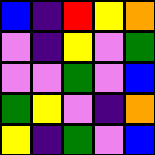[["blue", "indigo", "red", "yellow", "orange"], ["violet", "indigo", "yellow", "violet", "green"], ["violet", "violet", "green", "violet", "blue"], ["green", "yellow", "violet", "indigo", "orange"], ["yellow", "indigo", "green", "violet", "blue"]]